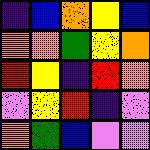[["indigo", "blue", "orange", "yellow", "blue"], ["orange", "orange", "green", "yellow", "orange"], ["red", "yellow", "indigo", "red", "orange"], ["violet", "yellow", "red", "indigo", "violet"], ["orange", "green", "blue", "violet", "violet"]]